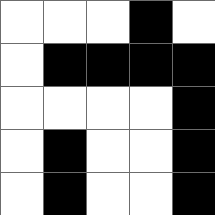[["white", "white", "white", "black", "white"], ["white", "black", "black", "black", "black"], ["white", "white", "white", "white", "black"], ["white", "black", "white", "white", "black"], ["white", "black", "white", "white", "black"]]